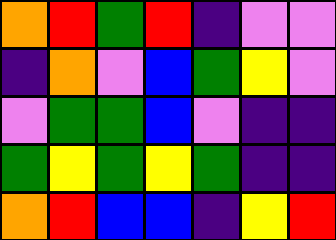[["orange", "red", "green", "red", "indigo", "violet", "violet"], ["indigo", "orange", "violet", "blue", "green", "yellow", "violet"], ["violet", "green", "green", "blue", "violet", "indigo", "indigo"], ["green", "yellow", "green", "yellow", "green", "indigo", "indigo"], ["orange", "red", "blue", "blue", "indigo", "yellow", "red"]]